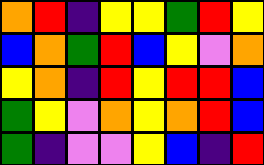[["orange", "red", "indigo", "yellow", "yellow", "green", "red", "yellow"], ["blue", "orange", "green", "red", "blue", "yellow", "violet", "orange"], ["yellow", "orange", "indigo", "red", "yellow", "red", "red", "blue"], ["green", "yellow", "violet", "orange", "yellow", "orange", "red", "blue"], ["green", "indigo", "violet", "violet", "yellow", "blue", "indigo", "red"]]